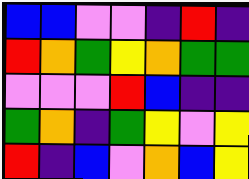[["blue", "blue", "violet", "violet", "indigo", "red", "indigo"], ["red", "orange", "green", "yellow", "orange", "green", "green"], ["violet", "violet", "violet", "red", "blue", "indigo", "indigo"], ["green", "orange", "indigo", "green", "yellow", "violet", "yellow"], ["red", "indigo", "blue", "violet", "orange", "blue", "yellow"]]